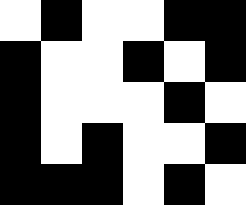[["white", "black", "white", "white", "black", "black"], ["black", "white", "white", "black", "white", "black"], ["black", "white", "white", "white", "black", "white"], ["black", "white", "black", "white", "white", "black"], ["black", "black", "black", "white", "black", "white"]]